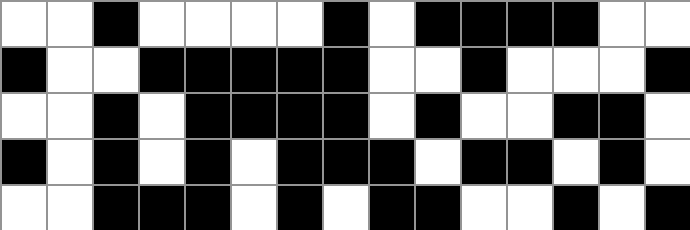[["white", "white", "black", "white", "white", "white", "white", "black", "white", "black", "black", "black", "black", "white", "white"], ["black", "white", "white", "black", "black", "black", "black", "black", "white", "white", "black", "white", "white", "white", "black"], ["white", "white", "black", "white", "black", "black", "black", "black", "white", "black", "white", "white", "black", "black", "white"], ["black", "white", "black", "white", "black", "white", "black", "black", "black", "white", "black", "black", "white", "black", "white"], ["white", "white", "black", "black", "black", "white", "black", "white", "black", "black", "white", "white", "black", "white", "black"]]